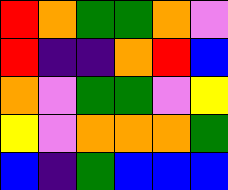[["red", "orange", "green", "green", "orange", "violet"], ["red", "indigo", "indigo", "orange", "red", "blue"], ["orange", "violet", "green", "green", "violet", "yellow"], ["yellow", "violet", "orange", "orange", "orange", "green"], ["blue", "indigo", "green", "blue", "blue", "blue"]]